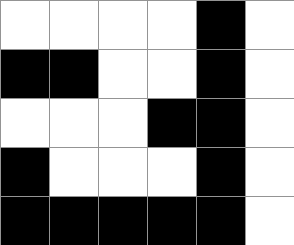[["white", "white", "white", "white", "black", "white"], ["black", "black", "white", "white", "black", "white"], ["white", "white", "white", "black", "black", "white"], ["black", "white", "white", "white", "black", "white"], ["black", "black", "black", "black", "black", "white"]]